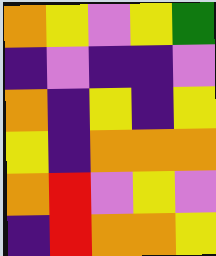[["orange", "yellow", "violet", "yellow", "green"], ["indigo", "violet", "indigo", "indigo", "violet"], ["orange", "indigo", "yellow", "indigo", "yellow"], ["yellow", "indigo", "orange", "orange", "orange"], ["orange", "red", "violet", "yellow", "violet"], ["indigo", "red", "orange", "orange", "yellow"]]